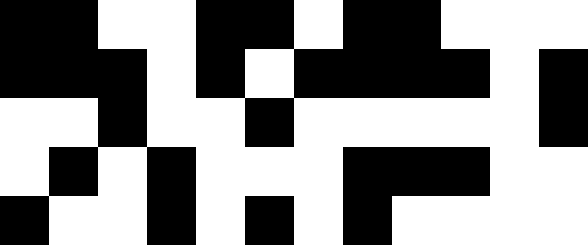[["black", "black", "white", "white", "black", "black", "white", "black", "black", "white", "white", "white"], ["black", "black", "black", "white", "black", "white", "black", "black", "black", "black", "white", "black"], ["white", "white", "black", "white", "white", "black", "white", "white", "white", "white", "white", "black"], ["white", "black", "white", "black", "white", "white", "white", "black", "black", "black", "white", "white"], ["black", "white", "white", "black", "white", "black", "white", "black", "white", "white", "white", "white"]]